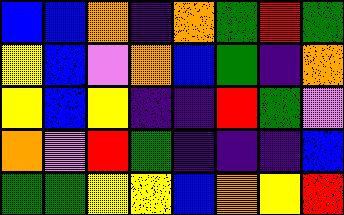[["blue", "blue", "orange", "indigo", "orange", "green", "red", "green"], ["yellow", "blue", "violet", "orange", "blue", "green", "indigo", "orange"], ["yellow", "blue", "yellow", "indigo", "indigo", "red", "green", "violet"], ["orange", "violet", "red", "green", "indigo", "indigo", "indigo", "blue"], ["green", "green", "yellow", "yellow", "blue", "orange", "yellow", "red"]]